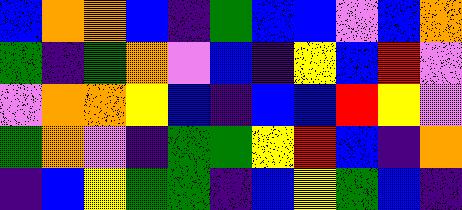[["blue", "orange", "orange", "blue", "indigo", "green", "blue", "blue", "violet", "blue", "orange"], ["green", "indigo", "green", "orange", "violet", "blue", "indigo", "yellow", "blue", "red", "violet"], ["violet", "orange", "orange", "yellow", "blue", "indigo", "blue", "blue", "red", "yellow", "violet"], ["green", "orange", "violet", "indigo", "green", "green", "yellow", "red", "blue", "indigo", "orange"], ["indigo", "blue", "yellow", "green", "green", "indigo", "blue", "yellow", "green", "blue", "indigo"]]